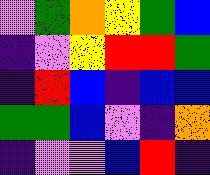[["violet", "green", "orange", "yellow", "green", "blue"], ["indigo", "violet", "yellow", "red", "red", "green"], ["indigo", "red", "blue", "indigo", "blue", "blue"], ["green", "green", "blue", "violet", "indigo", "orange"], ["indigo", "violet", "violet", "blue", "red", "indigo"]]